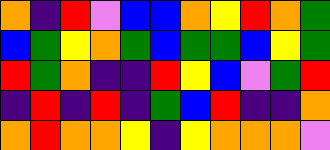[["orange", "indigo", "red", "violet", "blue", "blue", "orange", "yellow", "red", "orange", "green"], ["blue", "green", "yellow", "orange", "green", "blue", "green", "green", "blue", "yellow", "green"], ["red", "green", "orange", "indigo", "indigo", "red", "yellow", "blue", "violet", "green", "red"], ["indigo", "red", "indigo", "red", "indigo", "green", "blue", "red", "indigo", "indigo", "orange"], ["orange", "red", "orange", "orange", "yellow", "indigo", "yellow", "orange", "orange", "orange", "violet"]]